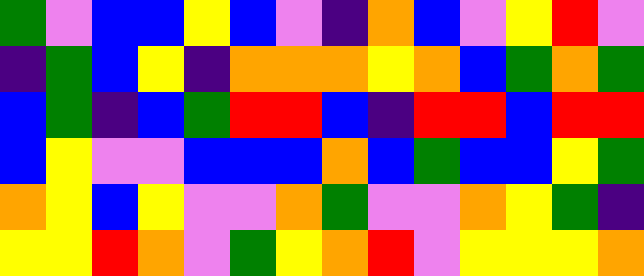[["green", "violet", "blue", "blue", "yellow", "blue", "violet", "indigo", "orange", "blue", "violet", "yellow", "red", "violet"], ["indigo", "green", "blue", "yellow", "indigo", "orange", "orange", "orange", "yellow", "orange", "blue", "green", "orange", "green"], ["blue", "green", "indigo", "blue", "green", "red", "red", "blue", "indigo", "red", "red", "blue", "red", "red"], ["blue", "yellow", "violet", "violet", "blue", "blue", "blue", "orange", "blue", "green", "blue", "blue", "yellow", "green"], ["orange", "yellow", "blue", "yellow", "violet", "violet", "orange", "green", "violet", "violet", "orange", "yellow", "green", "indigo"], ["yellow", "yellow", "red", "orange", "violet", "green", "yellow", "orange", "red", "violet", "yellow", "yellow", "yellow", "orange"]]